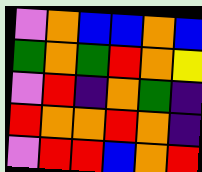[["violet", "orange", "blue", "blue", "orange", "blue"], ["green", "orange", "green", "red", "orange", "yellow"], ["violet", "red", "indigo", "orange", "green", "indigo"], ["red", "orange", "orange", "red", "orange", "indigo"], ["violet", "red", "red", "blue", "orange", "red"]]